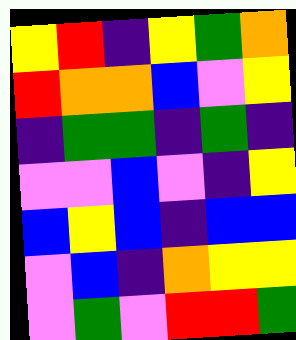[["yellow", "red", "indigo", "yellow", "green", "orange"], ["red", "orange", "orange", "blue", "violet", "yellow"], ["indigo", "green", "green", "indigo", "green", "indigo"], ["violet", "violet", "blue", "violet", "indigo", "yellow"], ["blue", "yellow", "blue", "indigo", "blue", "blue"], ["violet", "blue", "indigo", "orange", "yellow", "yellow"], ["violet", "green", "violet", "red", "red", "green"]]